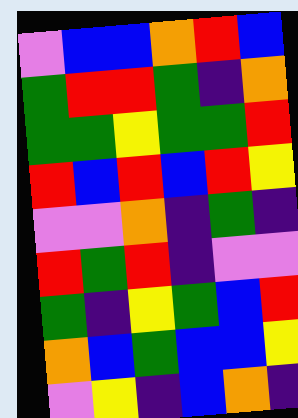[["violet", "blue", "blue", "orange", "red", "blue"], ["green", "red", "red", "green", "indigo", "orange"], ["green", "green", "yellow", "green", "green", "red"], ["red", "blue", "red", "blue", "red", "yellow"], ["violet", "violet", "orange", "indigo", "green", "indigo"], ["red", "green", "red", "indigo", "violet", "violet"], ["green", "indigo", "yellow", "green", "blue", "red"], ["orange", "blue", "green", "blue", "blue", "yellow"], ["violet", "yellow", "indigo", "blue", "orange", "indigo"]]